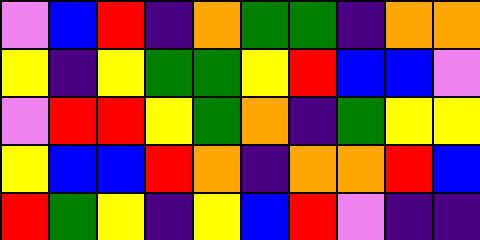[["violet", "blue", "red", "indigo", "orange", "green", "green", "indigo", "orange", "orange"], ["yellow", "indigo", "yellow", "green", "green", "yellow", "red", "blue", "blue", "violet"], ["violet", "red", "red", "yellow", "green", "orange", "indigo", "green", "yellow", "yellow"], ["yellow", "blue", "blue", "red", "orange", "indigo", "orange", "orange", "red", "blue"], ["red", "green", "yellow", "indigo", "yellow", "blue", "red", "violet", "indigo", "indigo"]]